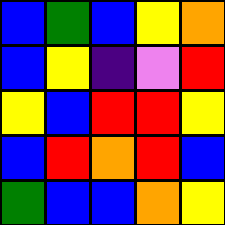[["blue", "green", "blue", "yellow", "orange"], ["blue", "yellow", "indigo", "violet", "red"], ["yellow", "blue", "red", "red", "yellow"], ["blue", "red", "orange", "red", "blue"], ["green", "blue", "blue", "orange", "yellow"]]